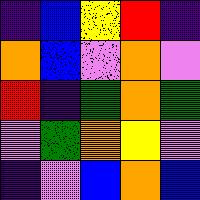[["indigo", "blue", "yellow", "red", "indigo"], ["orange", "blue", "violet", "orange", "violet"], ["red", "indigo", "green", "orange", "green"], ["violet", "green", "orange", "yellow", "violet"], ["indigo", "violet", "blue", "orange", "blue"]]